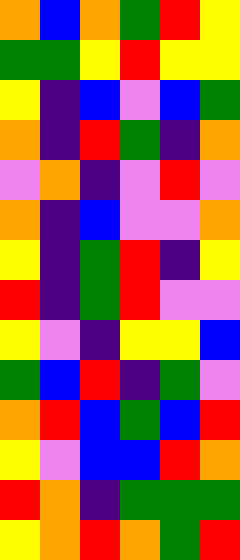[["orange", "blue", "orange", "green", "red", "yellow"], ["green", "green", "yellow", "red", "yellow", "yellow"], ["yellow", "indigo", "blue", "violet", "blue", "green"], ["orange", "indigo", "red", "green", "indigo", "orange"], ["violet", "orange", "indigo", "violet", "red", "violet"], ["orange", "indigo", "blue", "violet", "violet", "orange"], ["yellow", "indigo", "green", "red", "indigo", "yellow"], ["red", "indigo", "green", "red", "violet", "violet"], ["yellow", "violet", "indigo", "yellow", "yellow", "blue"], ["green", "blue", "red", "indigo", "green", "violet"], ["orange", "red", "blue", "green", "blue", "red"], ["yellow", "violet", "blue", "blue", "red", "orange"], ["red", "orange", "indigo", "green", "green", "green"], ["yellow", "orange", "red", "orange", "green", "red"]]